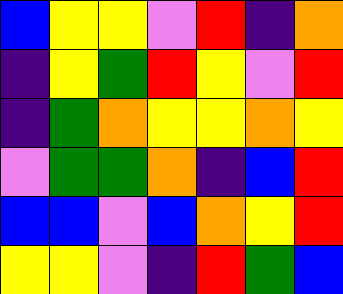[["blue", "yellow", "yellow", "violet", "red", "indigo", "orange"], ["indigo", "yellow", "green", "red", "yellow", "violet", "red"], ["indigo", "green", "orange", "yellow", "yellow", "orange", "yellow"], ["violet", "green", "green", "orange", "indigo", "blue", "red"], ["blue", "blue", "violet", "blue", "orange", "yellow", "red"], ["yellow", "yellow", "violet", "indigo", "red", "green", "blue"]]